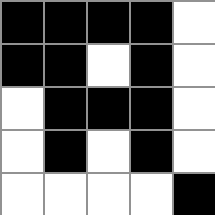[["black", "black", "black", "black", "white"], ["black", "black", "white", "black", "white"], ["white", "black", "black", "black", "white"], ["white", "black", "white", "black", "white"], ["white", "white", "white", "white", "black"]]